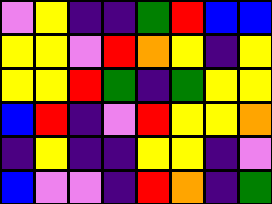[["violet", "yellow", "indigo", "indigo", "green", "red", "blue", "blue"], ["yellow", "yellow", "violet", "red", "orange", "yellow", "indigo", "yellow"], ["yellow", "yellow", "red", "green", "indigo", "green", "yellow", "yellow"], ["blue", "red", "indigo", "violet", "red", "yellow", "yellow", "orange"], ["indigo", "yellow", "indigo", "indigo", "yellow", "yellow", "indigo", "violet"], ["blue", "violet", "violet", "indigo", "red", "orange", "indigo", "green"]]